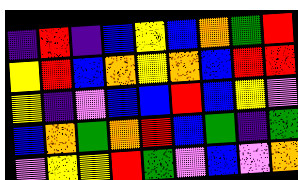[["indigo", "red", "indigo", "blue", "yellow", "blue", "orange", "green", "red"], ["yellow", "red", "blue", "orange", "yellow", "orange", "blue", "red", "red"], ["yellow", "indigo", "violet", "blue", "blue", "red", "blue", "yellow", "violet"], ["blue", "orange", "green", "orange", "red", "blue", "green", "indigo", "green"], ["violet", "yellow", "yellow", "red", "green", "violet", "blue", "violet", "orange"]]